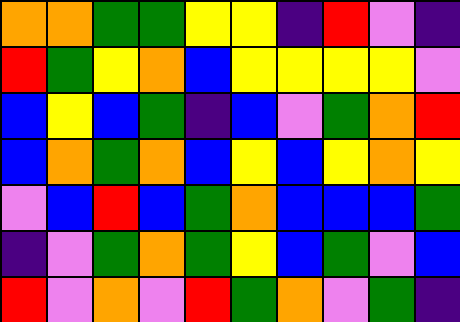[["orange", "orange", "green", "green", "yellow", "yellow", "indigo", "red", "violet", "indigo"], ["red", "green", "yellow", "orange", "blue", "yellow", "yellow", "yellow", "yellow", "violet"], ["blue", "yellow", "blue", "green", "indigo", "blue", "violet", "green", "orange", "red"], ["blue", "orange", "green", "orange", "blue", "yellow", "blue", "yellow", "orange", "yellow"], ["violet", "blue", "red", "blue", "green", "orange", "blue", "blue", "blue", "green"], ["indigo", "violet", "green", "orange", "green", "yellow", "blue", "green", "violet", "blue"], ["red", "violet", "orange", "violet", "red", "green", "orange", "violet", "green", "indigo"]]